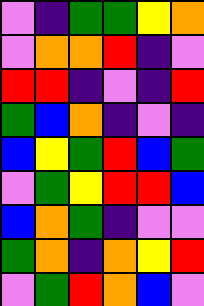[["violet", "indigo", "green", "green", "yellow", "orange"], ["violet", "orange", "orange", "red", "indigo", "violet"], ["red", "red", "indigo", "violet", "indigo", "red"], ["green", "blue", "orange", "indigo", "violet", "indigo"], ["blue", "yellow", "green", "red", "blue", "green"], ["violet", "green", "yellow", "red", "red", "blue"], ["blue", "orange", "green", "indigo", "violet", "violet"], ["green", "orange", "indigo", "orange", "yellow", "red"], ["violet", "green", "red", "orange", "blue", "violet"]]